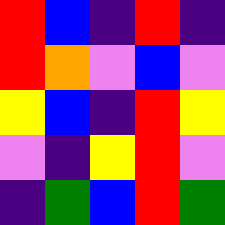[["red", "blue", "indigo", "red", "indigo"], ["red", "orange", "violet", "blue", "violet"], ["yellow", "blue", "indigo", "red", "yellow"], ["violet", "indigo", "yellow", "red", "violet"], ["indigo", "green", "blue", "red", "green"]]